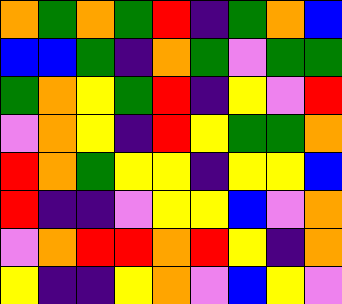[["orange", "green", "orange", "green", "red", "indigo", "green", "orange", "blue"], ["blue", "blue", "green", "indigo", "orange", "green", "violet", "green", "green"], ["green", "orange", "yellow", "green", "red", "indigo", "yellow", "violet", "red"], ["violet", "orange", "yellow", "indigo", "red", "yellow", "green", "green", "orange"], ["red", "orange", "green", "yellow", "yellow", "indigo", "yellow", "yellow", "blue"], ["red", "indigo", "indigo", "violet", "yellow", "yellow", "blue", "violet", "orange"], ["violet", "orange", "red", "red", "orange", "red", "yellow", "indigo", "orange"], ["yellow", "indigo", "indigo", "yellow", "orange", "violet", "blue", "yellow", "violet"]]